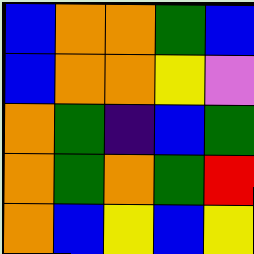[["blue", "orange", "orange", "green", "blue"], ["blue", "orange", "orange", "yellow", "violet"], ["orange", "green", "indigo", "blue", "green"], ["orange", "green", "orange", "green", "red"], ["orange", "blue", "yellow", "blue", "yellow"]]